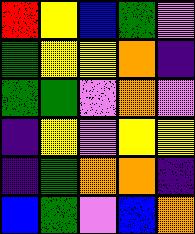[["red", "yellow", "blue", "green", "violet"], ["green", "yellow", "yellow", "orange", "indigo"], ["green", "green", "violet", "orange", "violet"], ["indigo", "yellow", "violet", "yellow", "yellow"], ["indigo", "green", "orange", "orange", "indigo"], ["blue", "green", "violet", "blue", "orange"]]